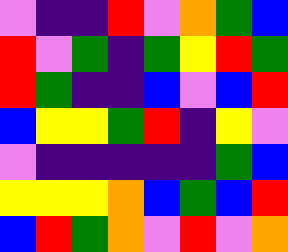[["violet", "indigo", "indigo", "red", "violet", "orange", "green", "blue"], ["red", "violet", "green", "indigo", "green", "yellow", "red", "green"], ["red", "green", "indigo", "indigo", "blue", "violet", "blue", "red"], ["blue", "yellow", "yellow", "green", "red", "indigo", "yellow", "violet"], ["violet", "indigo", "indigo", "indigo", "indigo", "indigo", "green", "blue"], ["yellow", "yellow", "yellow", "orange", "blue", "green", "blue", "red"], ["blue", "red", "green", "orange", "violet", "red", "violet", "orange"]]